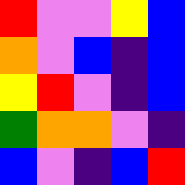[["red", "violet", "violet", "yellow", "blue"], ["orange", "violet", "blue", "indigo", "blue"], ["yellow", "red", "violet", "indigo", "blue"], ["green", "orange", "orange", "violet", "indigo"], ["blue", "violet", "indigo", "blue", "red"]]